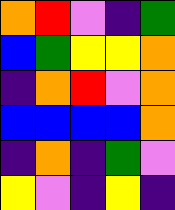[["orange", "red", "violet", "indigo", "green"], ["blue", "green", "yellow", "yellow", "orange"], ["indigo", "orange", "red", "violet", "orange"], ["blue", "blue", "blue", "blue", "orange"], ["indigo", "orange", "indigo", "green", "violet"], ["yellow", "violet", "indigo", "yellow", "indigo"]]